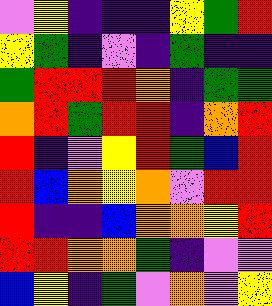[["violet", "yellow", "indigo", "indigo", "indigo", "yellow", "green", "red"], ["yellow", "green", "indigo", "violet", "indigo", "green", "indigo", "indigo"], ["green", "red", "red", "red", "orange", "indigo", "green", "green"], ["orange", "red", "green", "red", "red", "indigo", "orange", "red"], ["red", "indigo", "violet", "yellow", "red", "green", "blue", "red"], ["red", "blue", "orange", "yellow", "orange", "violet", "red", "red"], ["red", "indigo", "indigo", "blue", "orange", "orange", "yellow", "red"], ["red", "red", "orange", "orange", "green", "indigo", "violet", "violet"], ["blue", "yellow", "indigo", "green", "violet", "orange", "violet", "yellow"]]